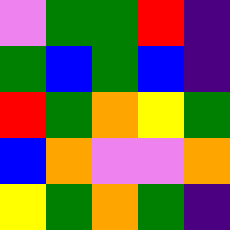[["violet", "green", "green", "red", "indigo"], ["green", "blue", "green", "blue", "indigo"], ["red", "green", "orange", "yellow", "green"], ["blue", "orange", "violet", "violet", "orange"], ["yellow", "green", "orange", "green", "indigo"]]